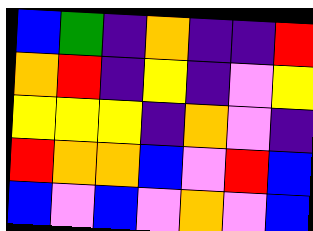[["blue", "green", "indigo", "orange", "indigo", "indigo", "red"], ["orange", "red", "indigo", "yellow", "indigo", "violet", "yellow"], ["yellow", "yellow", "yellow", "indigo", "orange", "violet", "indigo"], ["red", "orange", "orange", "blue", "violet", "red", "blue"], ["blue", "violet", "blue", "violet", "orange", "violet", "blue"]]